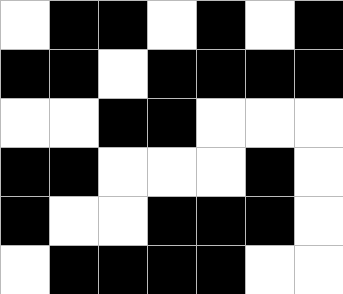[["white", "black", "black", "white", "black", "white", "black"], ["black", "black", "white", "black", "black", "black", "black"], ["white", "white", "black", "black", "white", "white", "white"], ["black", "black", "white", "white", "white", "black", "white"], ["black", "white", "white", "black", "black", "black", "white"], ["white", "black", "black", "black", "black", "white", "white"]]